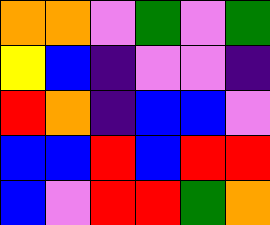[["orange", "orange", "violet", "green", "violet", "green"], ["yellow", "blue", "indigo", "violet", "violet", "indigo"], ["red", "orange", "indigo", "blue", "blue", "violet"], ["blue", "blue", "red", "blue", "red", "red"], ["blue", "violet", "red", "red", "green", "orange"]]